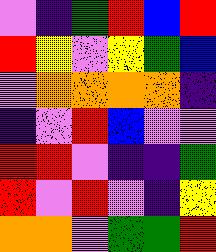[["violet", "indigo", "green", "red", "blue", "red"], ["red", "yellow", "violet", "yellow", "green", "blue"], ["violet", "orange", "orange", "orange", "orange", "indigo"], ["indigo", "violet", "red", "blue", "violet", "violet"], ["red", "red", "violet", "indigo", "indigo", "green"], ["red", "violet", "red", "violet", "indigo", "yellow"], ["orange", "orange", "violet", "green", "green", "red"]]